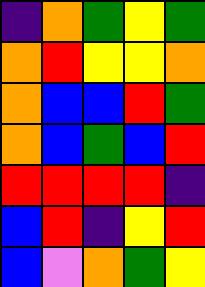[["indigo", "orange", "green", "yellow", "green"], ["orange", "red", "yellow", "yellow", "orange"], ["orange", "blue", "blue", "red", "green"], ["orange", "blue", "green", "blue", "red"], ["red", "red", "red", "red", "indigo"], ["blue", "red", "indigo", "yellow", "red"], ["blue", "violet", "orange", "green", "yellow"]]